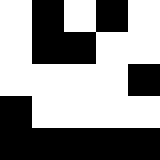[["white", "black", "white", "black", "white"], ["white", "black", "black", "white", "white"], ["white", "white", "white", "white", "black"], ["black", "white", "white", "white", "white"], ["black", "black", "black", "black", "black"]]